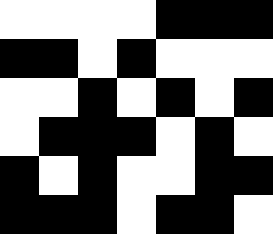[["white", "white", "white", "white", "black", "black", "black"], ["black", "black", "white", "black", "white", "white", "white"], ["white", "white", "black", "white", "black", "white", "black"], ["white", "black", "black", "black", "white", "black", "white"], ["black", "white", "black", "white", "white", "black", "black"], ["black", "black", "black", "white", "black", "black", "white"]]